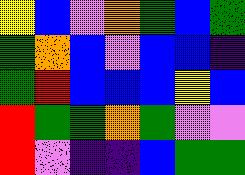[["yellow", "blue", "violet", "orange", "green", "blue", "green"], ["green", "orange", "blue", "violet", "blue", "blue", "indigo"], ["green", "red", "blue", "blue", "blue", "yellow", "blue"], ["red", "green", "green", "orange", "green", "violet", "violet"], ["red", "violet", "indigo", "indigo", "blue", "green", "green"]]